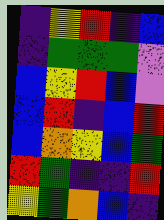[["indigo", "yellow", "red", "indigo", "blue"], ["indigo", "green", "green", "green", "violet"], ["blue", "yellow", "red", "blue", "violet"], ["blue", "red", "indigo", "blue", "red"], ["blue", "orange", "yellow", "blue", "green"], ["red", "green", "indigo", "indigo", "red"], ["yellow", "green", "orange", "blue", "indigo"]]